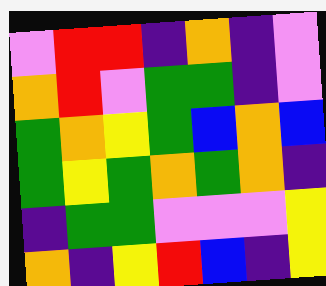[["violet", "red", "red", "indigo", "orange", "indigo", "violet"], ["orange", "red", "violet", "green", "green", "indigo", "violet"], ["green", "orange", "yellow", "green", "blue", "orange", "blue"], ["green", "yellow", "green", "orange", "green", "orange", "indigo"], ["indigo", "green", "green", "violet", "violet", "violet", "yellow"], ["orange", "indigo", "yellow", "red", "blue", "indigo", "yellow"]]